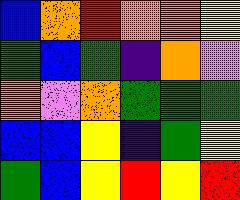[["blue", "orange", "red", "orange", "orange", "yellow"], ["green", "blue", "green", "indigo", "orange", "violet"], ["orange", "violet", "orange", "green", "green", "green"], ["blue", "blue", "yellow", "indigo", "green", "yellow"], ["green", "blue", "yellow", "red", "yellow", "red"]]